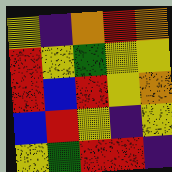[["yellow", "indigo", "orange", "red", "orange"], ["red", "yellow", "green", "yellow", "yellow"], ["red", "blue", "red", "yellow", "orange"], ["blue", "red", "yellow", "indigo", "yellow"], ["yellow", "green", "red", "red", "indigo"]]